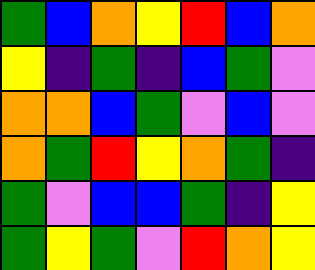[["green", "blue", "orange", "yellow", "red", "blue", "orange"], ["yellow", "indigo", "green", "indigo", "blue", "green", "violet"], ["orange", "orange", "blue", "green", "violet", "blue", "violet"], ["orange", "green", "red", "yellow", "orange", "green", "indigo"], ["green", "violet", "blue", "blue", "green", "indigo", "yellow"], ["green", "yellow", "green", "violet", "red", "orange", "yellow"]]